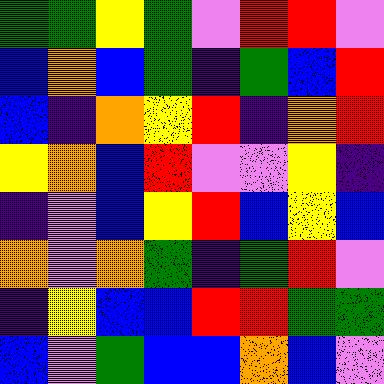[["green", "green", "yellow", "green", "violet", "red", "red", "violet"], ["blue", "orange", "blue", "green", "indigo", "green", "blue", "red"], ["blue", "indigo", "orange", "yellow", "red", "indigo", "orange", "red"], ["yellow", "orange", "blue", "red", "violet", "violet", "yellow", "indigo"], ["indigo", "violet", "blue", "yellow", "red", "blue", "yellow", "blue"], ["orange", "violet", "orange", "green", "indigo", "green", "red", "violet"], ["indigo", "yellow", "blue", "blue", "red", "red", "green", "green"], ["blue", "violet", "green", "blue", "blue", "orange", "blue", "violet"]]